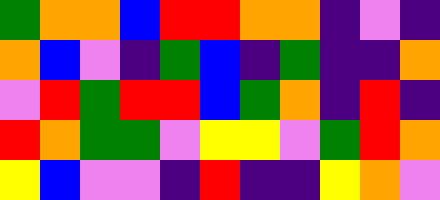[["green", "orange", "orange", "blue", "red", "red", "orange", "orange", "indigo", "violet", "indigo"], ["orange", "blue", "violet", "indigo", "green", "blue", "indigo", "green", "indigo", "indigo", "orange"], ["violet", "red", "green", "red", "red", "blue", "green", "orange", "indigo", "red", "indigo"], ["red", "orange", "green", "green", "violet", "yellow", "yellow", "violet", "green", "red", "orange"], ["yellow", "blue", "violet", "violet", "indigo", "red", "indigo", "indigo", "yellow", "orange", "violet"]]